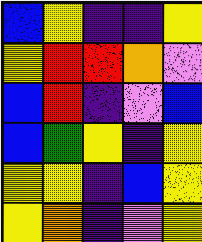[["blue", "yellow", "indigo", "indigo", "yellow"], ["yellow", "red", "red", "orange", "violet"], ["blue", "red", "indigo", "violet", "blue"], ["blue", "green", "yellow", "indigo", "yellow"], ["yellow", "yellow", "indigo", "blue", "yellow"], ["yellow", "orange", "indigo", "violet", "yellow"]]